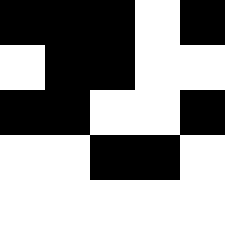[["black", "black", "black", "white", "black"], ["white", "black", "black", "white", "white"], ["black", "black", "white", "white", "black"], ["white", "white", "black", "black", "white"], ["white", "white", "white", "white", "white"]]